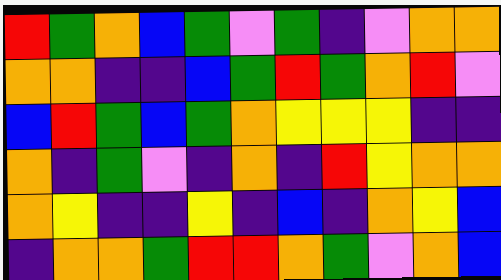[["red", "green", "orange", "blue", "green", "violet", "green", "indigo", "violet", "orange", "orange"], ["orange", "orange", "indigo", "indigo", "blue", "green", "red", "green", "orange", "red", "violet"], ["blue", "red", "green", "blue", "green", "orange", "yellow", "yellow", "yellow", "indigo", "indigo"], ["orange", "indigo", "green", "violet", "indigo", "orange", "indigo", "red", "yellow", "orange", "orange"], ["orange", "yellow", "indigo", "indigo", "yellow", "indigo", "blue", "indigo", "orange", "yellow", "blue"], ["indigo", "orange", "orange", "green", "red", "red", "orange", "green", "violet", "orange", "blue"]]